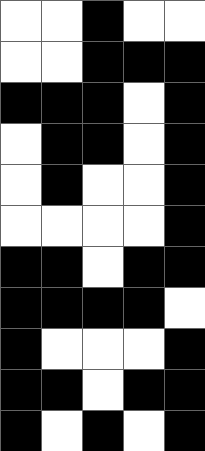[["white", "white", "black", "white", "white"], ["white", "white", "black", "black", "black"], ["black", "black", "black", "white", "black"], ["white", "black", "black", "white", "black"], ["white", "black", "white", "white", "black"], ["white", "white", "white", "white", "black"], ["black", "black", "white", "black", "black"], ["black", "black", "black", "black", "white"], ["black", "white", "white", "white", "black"], ["black", "black", "white", "black", "black"], ["black", "white", "black", "white", "black"]]